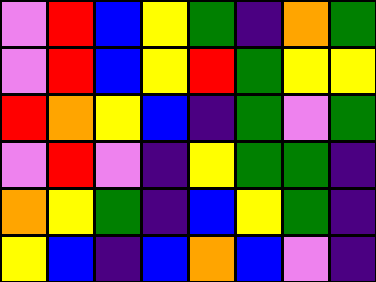[["violet", "red", "blue", "yellow", "green", "indigo", "orange", "green"], ["violet", "red", "blue", "yellow", "red", "green", "yellow", "yellow"], ["red", "orange", "yellow", "blue", "indigo", "green", "violet", "green"], ["violet", "red", "violet", "indigo", "yellow", "green", "green", "indigo"], ["orange", "yellow", "green", "indigo", "blue", "yellow", "green", "indigo"], ["yellow", "blue", "indigo", "blue", "orange", "blue", "violet", "indigo"]]